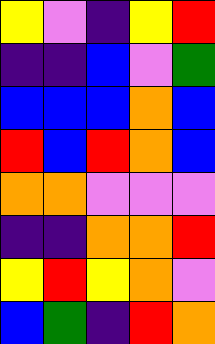[["yellow", "violet", "indigo", "yellow", "red"], ["indigo", "indigo", "blue", "violet", "green"], ["blue", "blue", "blue", "orange", "blue"], ["red", "blue", "red", "orange", "blue"], ["orange", "orange", "violet", "violet", "violet"], ["indigo", "indigo", "orange", "orange", "red"], ["yellow", "red", "yellow", "orange", "violet"], ["blue", "green", "indigo", "red", "orange"]]